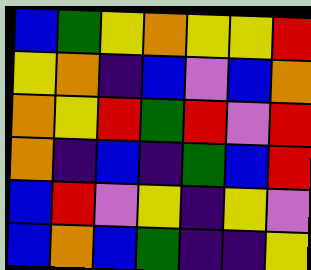[["blue", "green", "yellow", "orange", "yellow", "yellow", "red"], ["yellow", "orange", "indigo", "blue", "violet", "blue", "orange"], ["orange", "yellow", "red", "green", "red", "violet", "red"], ["orange", "indigo", "blue", "indigo", "green", "blue", "red"], ["blue", "red", "violet", "yellow", "indigo", "yellow", "violet"], ["blue", "orange", "blue", "green", "indigo", "indigo", "yellow"]]